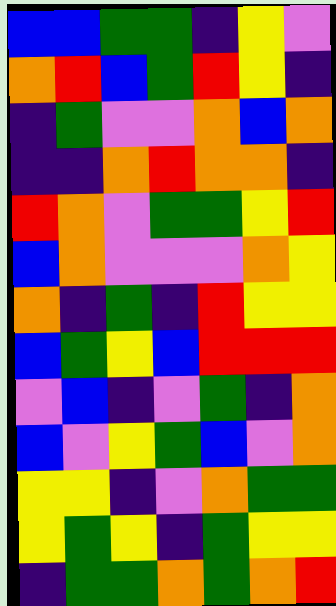[["blue", "blue", "green", "green", "indigo", "yellow", "violet"], ["orange", "red", "blue", "green", "red", "yellow", "indigo"], ["indigo", "green", "violet", "violet", "orange", "blue", "orange"], ["indigo", "indigo", "orange", "red", "orange", "orange", "indigo"], ["red", "orange", "violet", "green", "green", "yellow", "red"], ["blue", "orange", "violet", "violet", "violet", "orange", "yellow"], ["orange", "indigo", "green", "indigo", "red", "yellow", "yellow"], ["blue", "green", "yellow", "blue", "red", "red", "red"], ["violet", "blue", "indigo", "violet", "green", "indigo", "orange"], ["blue", "violet", "yellow", "green", "blue", "violet", "orange"], ["yellow", "yellow", "indigo", "violet", "orange", "green", "green"], ["yellow", "green", "yellow", "indigo", "green", "yellow", "yellow"], ["indigo", "green", "green", "orange", "green", "orange", "red"]]